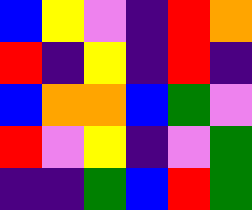[["blue", "yellow", "violet", "indigo", "red", "orange"], ["red", "indigo", "yellow", "indigo", "red", "indigo"], ["blue", "orange", "orange", "blue", "green", "violet"], ["red", "violet", "yellow", "indigo", "violet", "green"], ["indigo", "indigo", "green", "blue", "red", "green"]]